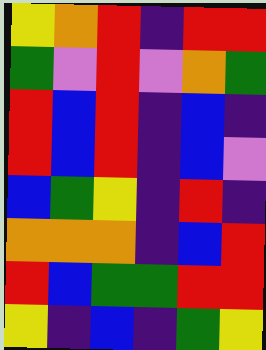[["yellow", "orange", "red", "indigo", "red", "red"], ["green", "violet", "red", "violet", "orange", "green"], ["red", "blue", "red", "indigo", "blue", "indigo"], ["red", "blue", "red", "indigo", "blue", "violet"], ["blue", "green", "yellow", "indigo", "red", "indigo"], ["orange", "orange", "orange", "indigo", "blue", "red"], ["red", "blue", "green", "green", "red", "red"], ["yellow", "indigo", "blue", "indigo", "green", "yellow"]]